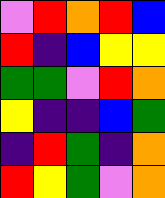[["violet", "red", "orange", "red", "blue"], ["red", "indigo", "blue", "yellow", "yellow"], ["green", "green", "violet", "red", "orange"], ["yellow", "indigo", "indigo", "blue", "green"], ["indigo", "red", "green", "indigo", "orange"], ["red", "yellow", "green", "violet", "orange"]]